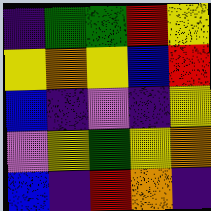[["indigo", "green", "green", "red", "yellow"], ["yellow", "orange", "yellow", "blue", "red"], ["blue", "indigo", "violet", "indigo", "yellow"], ["violet", "yellow", "green", "yellow", "orange"], ["blue", "indigo", "red", "orange", "indigo"]]